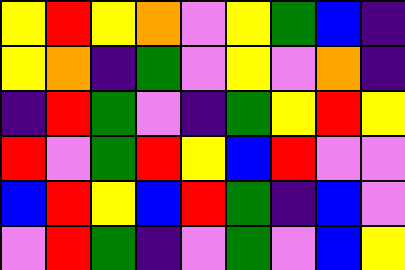[["yellow", "red", "yellow", "orange", "violet", "yellow", "green", "blue", "indigo"], ["yellow", "orange", "indigo", "green", "violet", "yellow", "violet", "orange", "indigo"], ["indigo", "red", "green", "violet", "indigo", "green", "yellow", "red", "yellow"], ["red", "violet", "green", "red", "yellow", "blue", "red", "violet", "violet"], ["blue", "red", "yellow", "blue", "red", "green", "indigo", "blue", "violet"], ["violet", "red", "green", "indigo", "violet", "green", "violet", "blue", "yellow"]]